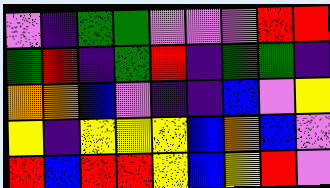[["violet", "indigo", "green", "green", "violet", "violet", "violet", "red", "red"], ["green", "red", "indigo", "green", "red", "indigo", "green", "green", "indigo"], ["orange", "orange", "blue", "violet", "indigo", "indigo", "blue", "violet", "yellow"], ["yellow", "indigo", "yellow", "yellow", "yellow", "blue", "orange", "blue", "violet"], ["red", "blue", "red", "red", "yellow", "blue", "yellow", "red", "violet"]]